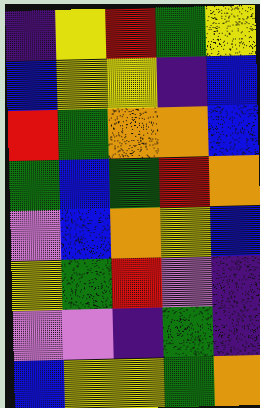[["indigo", "yellow", "red", "green", "yellow"], ["blue", "yellow", "yellow", "indigo", "blue"], ["red", "green", "orange", "orange", "blue"], ["green", "blue", "green", "red", "orange"], ["violet", "blue", "orange", "yellow", "blue"], ["yellow", "green", "red", "violet", "indigo"], ["violet", "violet", "indigo", "green", "indigo"], ["blue", "yellow", "yellow", "green", "orange"]]